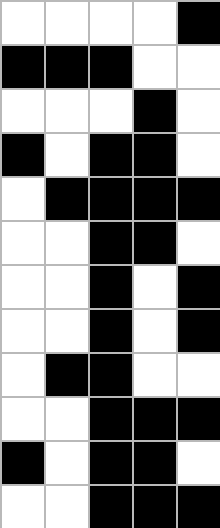[["white", "white", "white", "white", "black"], ["black", "black", "black", "white", "white"], ["white", "white", "white", "black", "white"], ["black", "white", "black", "black", "white"], ["white", "black", "black", "black", "black"], ["white", "white", "black", "black", "white"], ["white", "white", "black", "white", "black"], ["white", "white", "black", "white", "black"], ["white", "black", "black", "white", "white"], ["white", "white", "black", "black", "black"], ["black", "white", "black", "black", "white"], ["white", "white", "black", "black", "black"]]